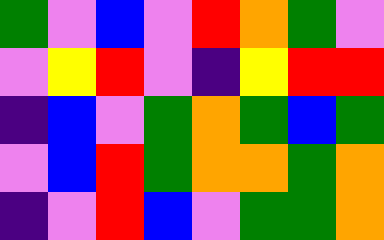[["green", "violet", "blue", "violet", "red", "orange", "green", "violet"], ["violet", "yellow", "red", "violet", "indigo", "yellow", "red", "red"], ["indigo", "blue", "violet", "green", "orange", "green", "blue", "green"], ["violet", "blue", "red", "green", "orange", "orange", "green", "orange"], ["indigo", "violet", "red", "blue", "violet", "green", "green", "orange"]]